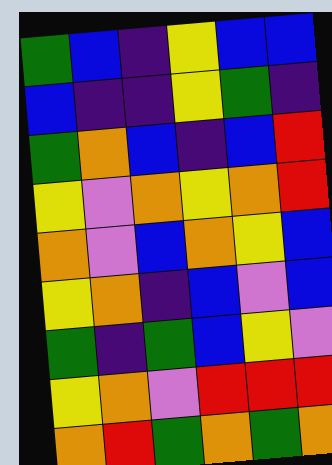[["green", "blue", "indigo", "yellow", "blue", "blue"], ["blue", "indigo", "indigo", "yellow", "green", "indigo"], ["green", "orange", "blue", "indigo", "blue", "red"], ["yellow", "violet", "orange", "yellow", "orange", "red"], ["orange", "violet", "blue", "orange", "yellow", "blue"], ["yellow", "orange", "indigo", "blue", "violet", "blue"], ["green", "indigo", "green", "blue", "yellow", "violet"], ["yellow", "orange", "violet", "red", "red", "red"], ["orange", "red", "green", "orange", "green", "orange"]]